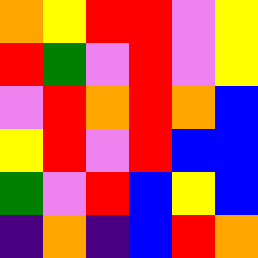[["orange", "yellow", "red", "red", "violet", "yellow"], ["red", "green", "violet", "red", "violet", "yellow"], ["violet", "red", "orange", "red", "orange", "blue"], ["yellow", "red", "violet", "red", "blue", "blue"], ["green", "violet", "red", "blue", "yellow", "blue"], ["indigo", "orange", "indigo", "blue", "red", "orange"]]